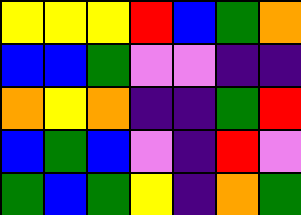[["yellow", "yellow", "yellow", "red", "blue", "green", "orange"], ["blue", "blue", "green", "violet", "violet", "indigo", "indigo"], ["orange", "yellow", "orange", "indigo", "indigo", "green", "red"], ["blue", "green", "blue", "violet", "indigo", "red", "violet"], ["green", "blue", "green", "yellow", "indigo", "orange", "green"]]